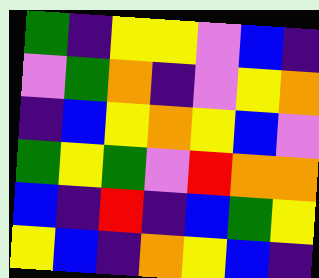[["green", "indigo", "yellow", "yellow", "violet", "blue", "indigo"], ["violet", "green", "orange", "indigo", "violet", "yellow", "orange"], ["indigo", "blue", "yellow", "orange", "yellow", "blue", "violet"], ["green", "yellow", "green", "violet", "red", "orange", "orange"], ["blue", "indigo", "red", "indigo", "blue", "green", "yellow"], ["yellow", "blue", "indigo", "orange", "yellow", "blue", "indigo"]]